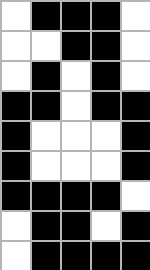[["white", "black", "black", "black", "white"], ["white", "white", "black", "black", "white"], ["white", "black", "white", "black", "white"], ["black", "black", "white", "black", "black"], ["black", "white", "white", "white", "black"], ["black", "white", "white", "white", "black"], ["black", "black", "black", "black", "white"], ["white", "black", "black", "white", "black"], ["white", "black", "black", "black", "black"]]